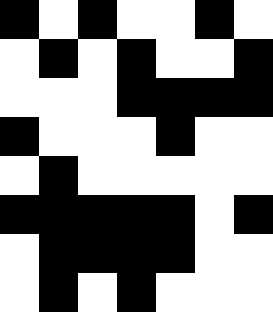[["black", "white", "black", "white", "white", "black", "white"], ["white", "black", "white", "black", "white", "white", "black"], ["white", "white", "white", "black", "black", "black", "black"], ["black", "white", "white", "white", "black", "white", "white"], ["white", "black", "white", "white", "white", "white", "white"], ["black", "black", "black", "black", "black", "white", "black"], ["white", "black", "black", "black", "black", "white", "white"], ["white", "black", "white", "black", "white", "white", "white"]]